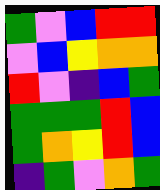[["green", "violet", "blue", "red", "red"], ["violet", "blue", "yellow", "orange", "orange"], ["red", "violet", "indigo", "blue", "green"], ["green", "green", "green", "red", "blue"], ["green", "orange", "yellow", "red", "blue"], ["indigo", "green", "violet", "orange", "green"]]